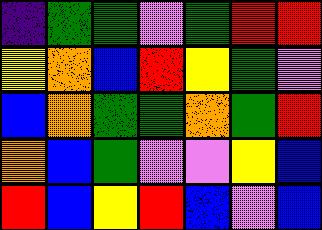[["indigo", "green", "green", "violet", "green", "red", "red"], ["yellow", "orange", "blue", "red", "yellow", "green", "violet"], ["blue", "orange", "green", "green", "orange", "green", "red"], ["orange", "blue", "green", "violet", "violet", "yellow", "blue"], ["red", "blue", "yellow", "red", "blue", "violet", "blue"]]